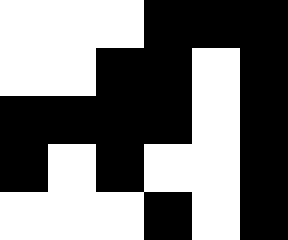[["white", "white", "white", "black", "black", "black"], ["white", "white", "black", "black", "white", "black"], ["black", "black", "black", "black", "white", "black"], ["black", "white", "black", "white", "white", "black"], ["white", "white", "white", "black", "white", "black"]]